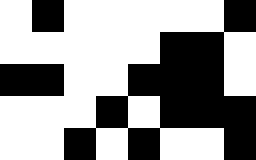[["white", "black", "white", "white", "white", "white", "white", "black"], ["white", "white", "white", "white", "white", "black", "black", "white"], ["black", "black", "white", "white", "black", "black", "black", "white"], ["white", "white", "white", "black", "white", "black", "black", "black"], ["white", "white", "black", "white", "black", "white", "white", "black"]]